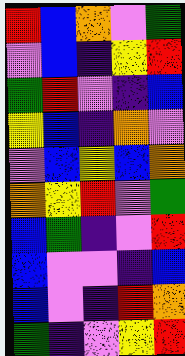[["red", "blue", "orange", "violet", "green"], ["violet", "blue", "indigo", "yellow", "red"], ["green", "red", "violet", "indigo", "blue"], ["yellow", "blue", "indigo", "orange", "violet"], ["violet", "blue", "yellow", "blue", "orange"], ["orange", "yellow", "red", "violet", "green"], ["blue", "green", "indigo", "violet", "red"], ["blue", "violet", "violet", "indigo", "blue"], ["blue", "violet", "indigo", "red", "orange"], ["green", "indigo", "violet", "yellow", "red"]]